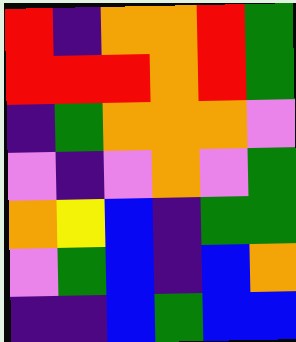[["red", "indigo", "orange", "orange", "red", "green"], ["red", "red", "red", "orange", "red", "green"], ["indigo", "green", "orange", "orange", "orange", "violet"], ["violet", "indigo", "violet", "orange", "violet", "green"], ["orange", "yellow", "blue", "indigo", "green", "green"], ["violet", "green", "blue", "indigo", "blue", "orange"], ["indigo", "indigo", "blue", "green", "blue", "blue"]]